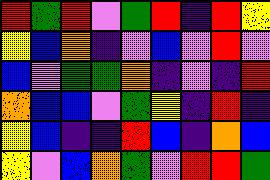[["red", "green", "red", "violet", "green", "red", "indigo", "red", "yellow"], ["yellow", "blue", "orange", "indigo", "violet", "blue", "violet", "red", "violet"], ["blue", "violet", "green", "green", "orange", "indigo", "violet", "indigo", "red"], ["orange", "blue", "blue", "violet", "green", "yellow", "indigo", "red", "indigo"], ["yellow", "blue", "indigo", "indigo", "red", "blue", "indigo", "orange", "blue"], ["yellow", "violet", "blue", "orange", "green", "violet", "red", "red", "green"]]